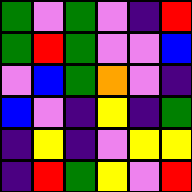[["green", "violet", "green", "violet", "indigo", "red"], ["green", "red", "green", "violet", "violet", "blue"], ["violet", "blue", "green", "orange", "violet", "indigo"], ["blue", "violet", "indigo", "yellow", "indigo", "green"], ["indigo", "yellow", "indigo", "violet", "yellow", "yellow"], ["indigo", "red", "green", "yellow", "violet", "red"]]